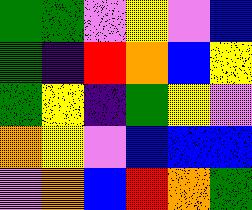[["green", "green", "violet", "yellow", "violet", "blue"], ["green", "indigo", "red", "orange", "blue", "yellow"], ["green", "yellow", "indigo", "green", "yellow", "violet"], ["orange", "yellow", "violet", "blue", "blue", "blue"], ["violet", "orange", "blue", "red", "orange", "green"]]